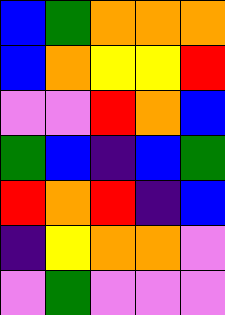[["blue", "green", "orange", "orange", "orange"], ["blue", "orange", "yellow", "yellow", "red"], ["violet", "violet", "red", "orange", "blue"], ["green", "blue", "indigo", "blue", "green"], ["red", "orange", "red", "indigo", "blue"], ["indigo", "yellow", "orange", "orange", "violet"], ["violet", "green", "violet", "violet", "violet"]]